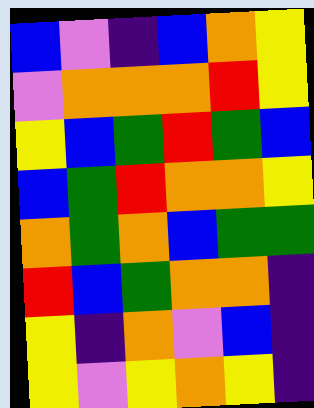[["blue", "violet", "indigo", "blue", "orange", "yellow"], ["violet", "orange", "orange", "orange", "red", "yellow"], ["yellow", "blue", "green", "red", "green", "blue"], ["blue", "green", "red", "orange", "orange", "yellow"], ["orange", "green", "orange", "blue", "green", "green"], ["red", "blue", "green", "orange", "orange", "indigo"], ["yellow", "indigo", "orange", "violet", "blue", "indigo"], ["yellow", "violet", "yellow", "orange", "yellow", "indigo"]]